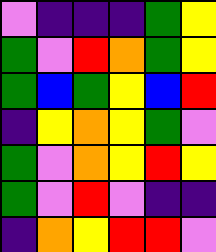[["violet", "indigo", "indigo", "indigo", "green", "yellow"], ["green", "violet", "red", "orange", "green", "yellow"], ["green", "blue", "green", "yellow", "blue", "red"], ["indigo", "yellow", "orange", "yellow", "green", "violet"], ["green", "violet", "orange", "yellow", "red", "yellow"], ["green", "violet", "red", "violet", "indigo", "indigo"], ["indigo", "orange", "yellow", "red", "red", "violet"]]